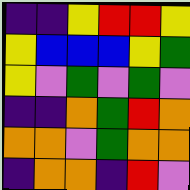[["indigo", "indigo", "yellow", "red", "red", "yellow"], ["yellow", "blue", "blue", "blue", "yellow", "green"], ["yellow", "violet", "green", "violet", "green", "violet"], ["indigo", "indigo", "orange", "green", "red", "orange"], ["orange", "orange", "violet", "green", "orange", "orange"], ["indigo", "orange", "orange", "indigo", "red", "violet"]]